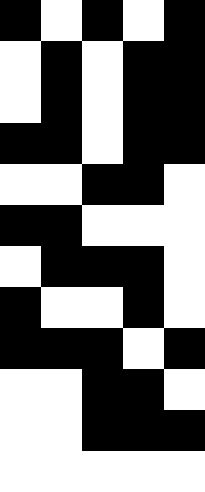[["black", "white", "black", "white", "black"], ["white", "black", "white", "black", "black"], ["white", "black", "white", "black", "black"], ["black", "black", "white", "black", "black"], ["white", "white", "black", "black", "white"], ["black", "black", "white", "white", "white"], ["white", "black", "black", "black", "white"], ["black", "white", "white", "black", "white"], ["black", "black", "black", "white", "black"], ["white", "white", "black", "black", "white"], ["white", "white", "black", "black", "black"], ["white", "white", "white", "white", "white"]]